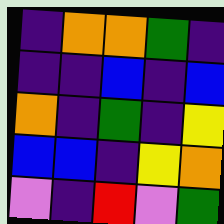[["indigo", "orange", "orange", "green", "indigo"], ["indigo", "indigo", "blue", "indigo", "blue"], ["orange", "indigo", "green", "indigo", "yellow"], ["blue", "blue", "indigo", "yellow", "orange"], ["violet", "indigo", "red", "violet", "green"]]